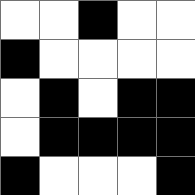[["white", "white", "black", "white", "white"], ["black", "white", "white", "white", "white"], ["white", "black", "white", "black", "black"], ["white", "black", "black", "black", "black"], ["black", "white", "white", "white", "black"]]